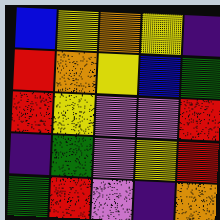[["blue", "yellow", "orange", "yellow", "indigo"], ["red", "orange", "yellow", "blue", "green"], ["red", "yellow", "violet", "violet", "red"], ["indigo", "green", "violet", "yellow", "red"], ["green", "red", "violet", "indigo", "orange"]]